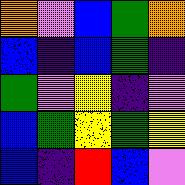[["orange", "violet", "blue", "green", "orange"], ["blue", "indigo", "blue", "green", "indigo"], ["green", "violet", "yellow", "indigo", "violet"], ["blue", "green", "yellow", "green", "yellow"], ["blue", "indigo", "red", "blue", "violet"]]